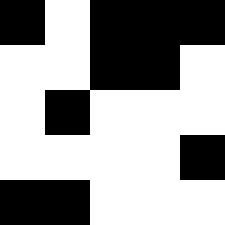[["black", "white", "black", "black", "black"], ["white", "white", "black", "black", "white"], ["white", "black", "white", "white", "white"], ["white", "white", "white", "white", "black"], ["black", "black", "white", "white", "white"]]